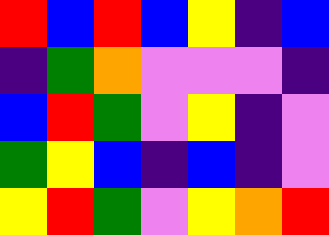[["red", "blue", "red", "blue", "yellow", "indigo", "blue"], ["indigo", "green", "orange", "violet", "violet", "violet", "indigo"], ["blue", "red", "green", "violet", "yellow", "indigo", "violet"], ["green", "yellow", "blue", "indigo", "blue", "indigo", "violet"], ["yellow", "red", "green", "violet", "yellow", "orange", "red"]]